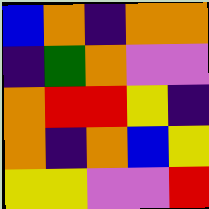[["blue", "orange", "indigo", "orange", "orange"], ["indigo", "green", "orange", "violet", "violet"], ["orange", "red", "red", "yellow", "indigo"], ["orange", "indigo", "orange", "blue", "yellow"], ["yellow", "yellow", "violet", "violet", "red"]]